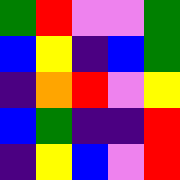[["green", "red", "violet", "violet", "green"], ["blue", "yellow", "indigo", "blue", "green"], ["indigo", "orange", "red", "violet", "yellow"], ["blue", "green", "indigo", "indigo", "red"], ["indigo", "yellow", "blue", "violet", "red"]]